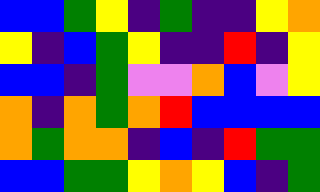[["blue", "blue", "green", "yellow", "indigo", "green", "indigo", "indigo", "yellow", "orange"], ["yellow", "indigo", "blue", "green", "yellow", "indigo", "indigo", "red", "indigo", "yellow"], ["blue", "blue", "indigo", "green", "violet", "violet", "orange", "blue", "violet", "yellow"], ["orange", "indigo", "orange", "green", "orange", "red", "blue", "blue", "blue", "blue"], ["orange", "green", "orange", "orange", "indigo", "blue", "indigo", "red", "green", "green"], ["blue", "blue", "green", "green", "yellow", "orange", "yellow", "blue", "indigo", "green"]]